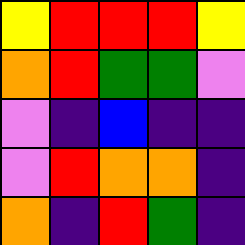[["yellow", "red", "red", "red", "yellow"], ["orange", "red", "green", "green", "violet"], ["violet", "indigo", "blue", "indigo", "indigo"], ["violet", "red", "orange", "orange", "indigo"], ["orange", "indigo", "red", "green", "indigo"]]